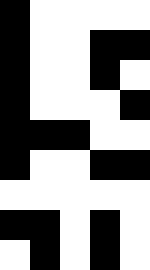[["black", "white", "white", "white", "white"], ["black", "white", "white", "black", "black"], ["black", "white", "white", "black", "white"], ["black", "white", "white", "white", "black"], ["black", "black", "black", "white", "white"], ["black", "white", "white", "black", "black"], ["white", "white", "white", "white", "white"], ["black", "black", "white", "black", "white"], ["white", "black", "white", "black", "white"]]